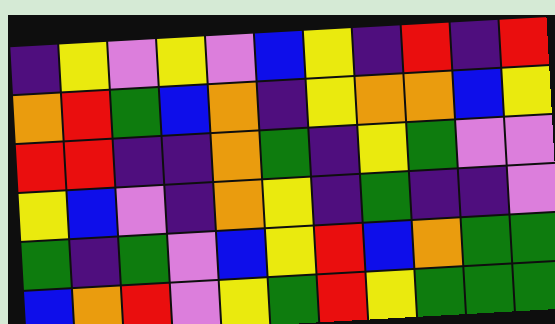[["indigo", "yellow", "violet", "yellow", "violet", "blue", "yellow", "indigo", "red", "indigo", "red"], ["orange", "red", "green", "blue", "orange", "indigo", "yellow", "orange", "orange", "blue", "yellow"], ["red", "red", "indigo", "indigo", "orange", "green", "indigo", "yellow", "green", "violet", "violet"], ["yellow", "blue", "violet", "indigo", "orange", "yellow", "indigo", "green", "indigo", "indigo", "violet"], ["green", "indigo", "green", "violet", "blue", "yellow", "red", "blue", "orange", "green", "green"], ["blue", "orange", "red", "violet", "yellow", "green", "red", "yellow", "green", "green", "green"]]